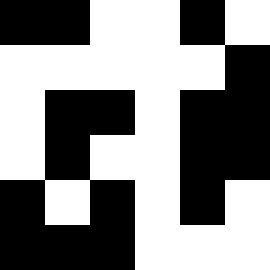[["black", "black", "white", "white", "black", "white"], ["white", "white", "white", "white", "white", "black"], ["white", "black", "black", "white", "black", "black"], ["white", "black", "white", "white", "black", "black"], ["black", "white", "black", "white", "black", "white"], ["black", "black", "black", "white", "white", "white"]]